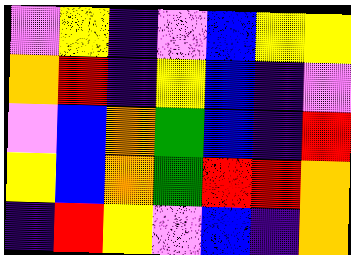[["violet", "yellow", "indigo", "violet", "blue", "yellow", "yellow"], ["orange", "red", "indigo", "yellow", "blue", "indigo", "violet"], ["violet", "blue", "orange", "green", "blue", "indigo", "red"], ["yellow", "blue", "orange", "green", "red", "red", "orange"], ["indigo", "red", "yellow", "violet", "blue", "indigo", "orange"]]